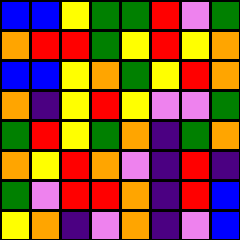[["blue", "blue", "yellow", "green", "green", "red", "violet", "green"], ["orange", "red", "red", "green", "yellow", "red", "yellow", "orange"], ["blue", "blue", "yellow", "orange", "green", "yellow", "red", "orange"], ["orange", "indigo", "yellow", "red", "yellow", "violet", "violet", "green"], ["green", "red", "yellow", "green", "orange", "indigo", "green", "orange"], ["orange", "yellow", "red", "orange", "violet", "indigo", "red", "indigo"], ["green", "violet", "red", "red", "orange", "indigo", "red", "blue"], ["yellow", "orange", "indigo", "violet", "orange", "indigo", "violet", "blue"]]